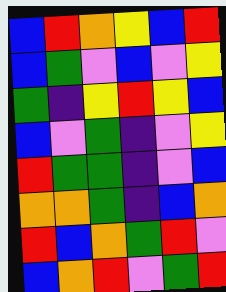[["blue", "red", "orange", "yellow", "blue", "red"], ["blue", "green", "violet", "blue", "violet", "yellow"], ["green", "indigo", "yellow", "red", "yellow", "blue"], ["blue", "violet", "green", "indigo", "violet", "yellow"], ["red", "green", "green", "indigo", "violet", "blue"], ["orange", "orange", "green", "indigo", "blue", "orange"], ["red", "blue", "orange", "green", "red", "violet"], ["blue", "orange", "red", "violet", "green", "red"]]